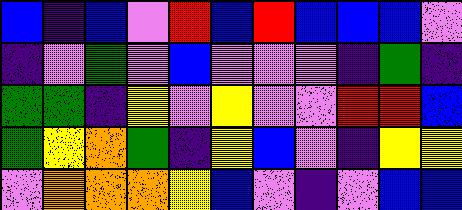[["blue", "indigo", "blue", "violet", "red", "blue", "red", "blue", "blue", "blue", "violet"], ["indigo", "violet", "green", "violet", "blue", "violet", "violet", "violet", "indigo", "green", "indigo"], ["green", "green", "indigo", "yellow", "violet", "yellow", "violet", "violet", "red", "red", "blue"], ["green", "yellow", "orange", "green", "indigo", "yellow", "blue", "violet", "indigo", "yellow", "yellow"], ["violet", "orange", "orange", "orange", "yellow", "blue", "violet", "indigo", "violet", "blue", "blue"]]